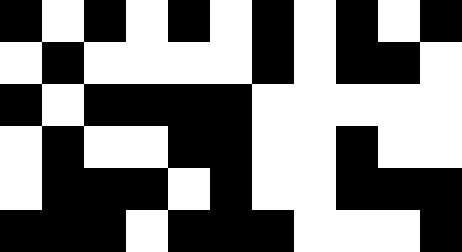[["black", "white", "black", "white", "black", "white", "black", "white", "black", "white", "black"], ["white", "black", "white", "white", "white", "white", "black", "white", "black", "black", "white"], ["black", "white", "black", "black", "black", "black", "white", "white", "white", "white", "white"], ["white", "black", "white", "white", "black", "black", "white", "white", "black", "white", "white"], ["white", "black", "black", "black", "white", "black", "white", "white", "black", "black", "black"], ["black", "black", "black", "white", "black", "black", "black", "white", "white", "white", "black"]]